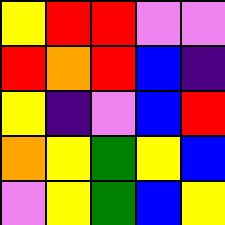[["yellow", "red", "red", "violet", "violet"], ["red", "orange", "red", "blue", "indigo"], ["yellow", "indigo", "violet", "blue", "red"], ["orange", "yellow", "green", "yellow", "blue"], ["violet", "yellow", "green", "blue", "yellow"]]